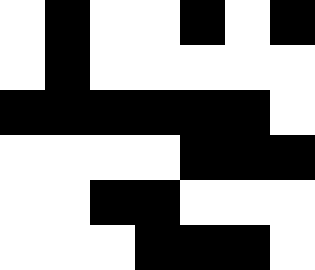[["white", "black", "white", "white", "black", "white", "black"], ["white", "black", "white", "white", "white", "white", "white"], ["black", "black", "black", "black", "black", "black", "white"], ["white", "white", "white", "white", "black", "black", "black"], ["white", "white", "black", "black", "white", "white", "white"], ["white", "white", "white", "black", "black", "black", "white"]]